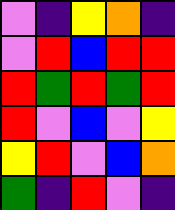[["violet", "indigo", "yellow", "orange", "indigo"], ["violet", "red", "blue", "red", "red"], ["red", "green", "red", "green", "red"], ["red", "violet", "blue", "violet", "yellow"], ["yellow", "red", "violet", "blue", "orange"], ["green", "indigo", "red", "violet", "indigo"]]